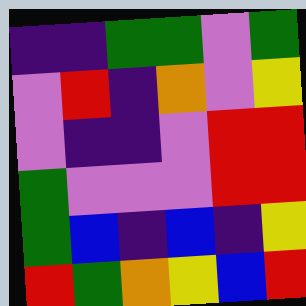[["indigo", "indigo", "green", "green", "violet", "green"], ["violet", "red", "indigo", "orange", "violet", "yellow"], ["violet", "indigo", "indigo", "violet", "red", "red"], ["green", "violet", "violet", "violet", "red", "red"], ["green", "blue", "indigo", "blue", "indigo", "yellow"], ["red", "green", "orange", "yellow", "blue", "red"]]